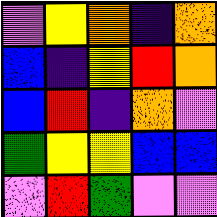[["violet", "yellow", "orange", "indigo", "orange"], ["blue", "indigo", "yellow", "red", "orange"], ["blue", "red", "indigo", "orange", "violet"], ["green", "yellow", "yellow", "blue", "blue"], ["violet", "red", "green", "violet", "violet"]]